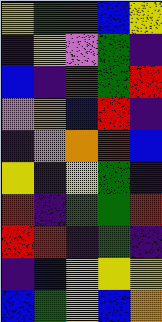[["yellow", "green", "green", "blue", "yellow"], ["indigo", "yellow", "violet", "green", "indigo"], ["blue", "indigo", "red", "green", "red"], ["violet", "orange", "blue", "red", "indigo"], ["indigo", "violet", "orange", "red", "blue"], ["yellow", "indigo", "yellow", "green", "indigo"], ["red", "indigo", "green", "green", "red"], ["red", "red", "indigo", "green", "indigo"], ["indigo", "blue", "yellow", "yellow", "yellow"], ["blue", "green", "yellow", "blue", "orange"]]